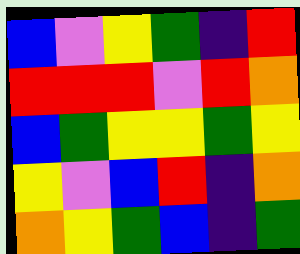[["blue", "violet", "yellow", "green", "indigo", "red"], ["red", "red", "red", "violet", "red", "orange"], ["blue", "green", "yellow", "yellow", "green", "yellow"], ["yellow", "violet", "blue", "red", "indigo", "orange"], ["orange", "yellow", "green", "blue", "indigo", "green"]]